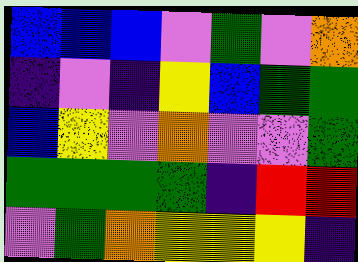[["blue", "blue", "blue", "violet", "green", "violet", "orange"], ["indigo", "violet", "indigo", "yellow", "blue", "green", "green"], ["blue", "yellow", "violet", "orange", "violet", "violet", "green"], ["green", "green", "green", "green", "indigo", "red", "red"], ["violet", "green", "orange", "yellow", "yellow", "yellow", "indigo"]]